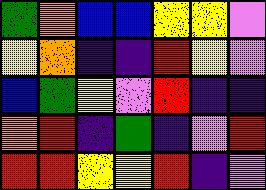[["green", "orange", "blue", "blue", "yellow", "yellow", "violet"], ["yellow", "orange", "indigo", "indigo", "red", "yellow", "violet"], ["blue", "green", "yellow", "violet", "red", "indigo", "indigo"], ["orange", "red", "indigo", "green", "indigo", "violet", "red"], ["red", "red", "yellow", "yellow", "red", "indigo", "violet"]]